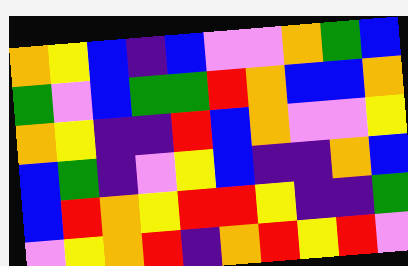[["orange", "yellow", "blue", "indigo", "blue", "violet", "violet", "orange", "green", "blue"], ["green", "violet", "blue", "green", "green", "red", "orange", "blue", "blue", "orange"], ["orange", "yellow", "indigo", "indigo", "red", "blue", "orange", "violet", "violet", "yellow"], ["blue", "green", "indigo", "violet", "yellow", "blue", "indigo", "indigo", "orange", "blue"], ["blue", "red", "orange", "yellow", "red", "red", "yellow", "indigo", "indigo", "green"], ["violet", "yellow", "orange", "red", "indigo", "orange", "red", "yellow", "red", "violet"]]